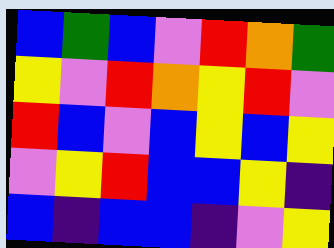[["blue", "green", "blue", "violet", "red", "orange", "green"], ["yellow", "violet", "red", "orange", "yellow", "red", "violet"], ["red", "blue", "violet", "blue", "yellow", "blue", "yellow"], ["violet", "yellow", "red", "blue", "blue", "yellow", "indigo"], ["blue", "indigo", "blue", "blue", "indigo", "violet", "yellow"]]